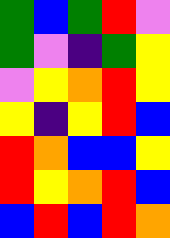[["green", "blue", "green", "red", "violet"], ["green", "violet", "indigo", "green", "yellow"], ["violet", "yellow", "orange", "red", "yellow"], ["yellow", "indigo", "yellow", "red", "blue"], ["red", "orange", "blue", "blue", "yellow"], ["red", "yellow", "orange", "red", "blue"], ["blue", "red", "blue", "red", "orange"]]